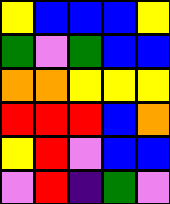[["yellow", "blue", "blue", "blue", "yellow"], ["green", "violet", "green", "blue", "blue"], ["orange", "orange", "yellow", "yellow", "yellow"], ["red", "red", "red", "blue", "orange"], ["yellow", "red", "violet", "blue", "blue"], ["violet", "red", "indigo", "green", "violet"]]